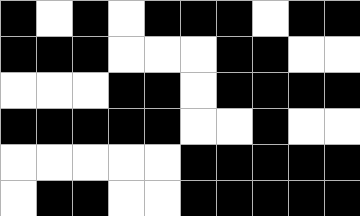[["black", "white", "black", "white", "black", "black", "black", "white", "black", "black"], ["black", "black", "black", "white", "white", "white", "black", "black", "white", "white"], ["white", "white", "white", "black", "black", "white", "black", "black", "black", "black"], ["black", "black", "black", "black", "black", "white", "white", "black", "white", "white"], ["white", "white", "white", "white", "white", "black", "black", "black", "black", "black"], ["white", "black", "black", "white", "white", "black", "black", "black", "black", "black"]]